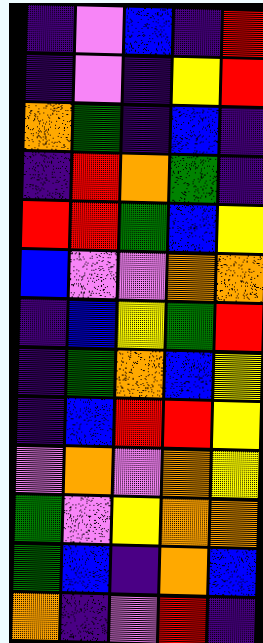[["indigo", "violet", "blue", "indigo", "red"], ["indigo", "violet", "indigo", "yellow", "red"], ["orange", "green", "indigo", "blue", "indigo"], ["indigo", "red", "orange", "green", "indigo"], ["red", "red", "green", "blue", "yellow"], ["blue", "violet", "violet", "orange", "orange"], ["indigo", "blue", "yellow", "green", "red"], ["indigo", "green", "orange", "blue", "yellow"], ["indigo", "blue", "red", "red", "yellow"], ["violet", "orange", "violet", "orange", "yellow"], ["green", "violet", "yellow", "orange", "orange"], ["green", "blue", "indigo", "orange", "blue"], ["orange", "indigo", "violet", "red", "indigo"]]